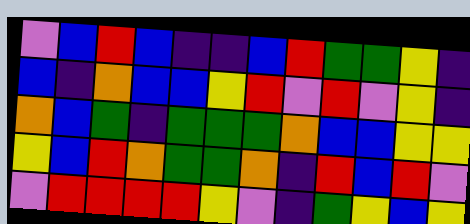[["violet", "blue", "red", "blue", "indigo", "indigo", "blue", "red", "green", "green", "yellow", "indigo"], ["blue", "indigo", "orange", "blue", "blue", "yellow", "red", "violet", "red", "violet", "yellow", "indigo"], ["orange", "blue", "green", "indigo", "green", "green", "green", "orange", "blue", "blue", "yellow", "yellow"], ["yellow", "blue", "red", "orange", "green", "green", "orange", "indigo", "red", "blue", "red", "violet"], ["violet", "red", "red", "red", "red", "yellow", "violet", "indigo", "green", "yellow", "blue", "yellow"]]